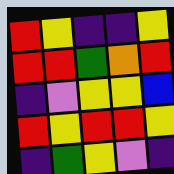[["red", "yellow", "indigo", "indigo", "yellow"], ["red", "red", "green", "orange", "red"], ["indigo", "violet", "yellow", "yellow", "blue"], ["red", "yellow", "red", "red", "yellow"], ["indigo", "green", "yellow", "violet", "indigo"]]